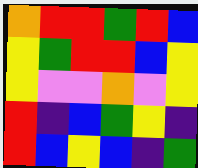[["orange", "red", "red", "green", "red", "blue"], ["yellow", "green", "red", "red", "blue", "yellow"], ["yellow", "violet", "violet", "orange", "violet", "yellow"], ["red", "indigo", "blue", "green", "yellow", "indigo"], ["red", "blue", "yellow", "blue", "indigo", "green"]]